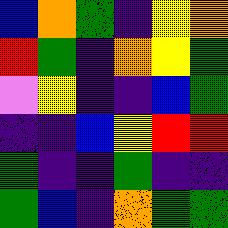[["blue", "orange", "green", "indigo", "yellow", "orange"], ["red", "green", "indigo", "orange", "yellow", "green"], ["violet", "yellow", "indigo", "indigo", "blue", "green"], ["indigo", "indigo", "blue", "yellow", "red", "red"], ["green", "indigo", "indigo", "green", "indigo", "indigo"], ["green", "blue", "indigo", "orange", "green", "green"]]